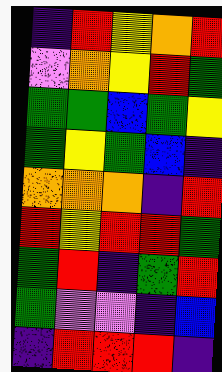[["indigo", "red", "yellow", "orange", "red"], ["violet", "orange", "yellow", "red", "green"], ["green", "green", "blue", "green", "yellow"], ["green", "yellow", "green", "blue", "indigo"], ["orange", "orange", "orange", "indigo", "red"], ["red", "yellow", "red", "red", "green"], ["green", "red", "indigo", "green", "red"], ["green", "violet", "violet", "indigo", "blue"], ["indigo", "red", "red", "red", "indigo"]]